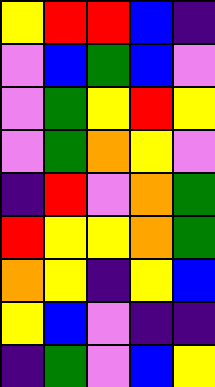[["yellow", "red", "red", "blue", "indigo"], ["violet", "blue", "green", "blue", "violet"], ["violet", "green", "yellow", "red", "yellow"], ["violet", "green", "orange", "yellow", "violet"], ["indigo", "red", "violet", "orange", "green"], ["red", "yellow", "yellow", "orange", "green"], ["orange", "yellow", "indigo", "yellow", "blue"], ["yellow", "blue", "violet", "indigo", "indigo"], ["indigo", "green", "violet", "blue", "yellow"]]